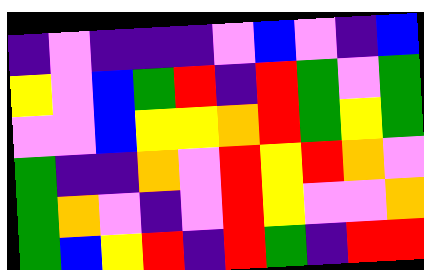[["indigo", "violet", "indigo", "indigo", "indigo", "violet", "blue", "violet", "indigo", "blue"], ["yellow", "violet", "blue", "green", "red", "indigo", "red", "green", "violet", "green"], ["violet", "violet", "blue", "yellow", "yellow", "orange", "red", "green", "yellow", "green"], ["green", "indigo", "indigo", "orange", "violet", "red", "yellow", "red", "orange", "violet"], ["green", "orange", "violet", "indigo", "violet", "red", "yellow", "violet", "violet", "orange"], ["green", "blue", "yellow", "red", "indigo", "red", "green", "indigo", "red", "red"]]